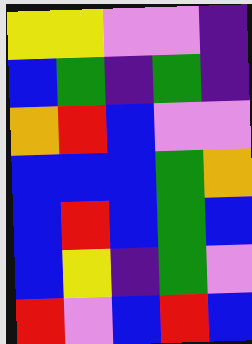[["yellow", "yellow", "violet", "violet", "indigo"], ["blue", "green", "indigo", "green", "indigo"], ["orange", "red", "blue", "violet", "violet"], ["blue", "blue", "blue", "green", "orange"], ["blue", "red", "blue", "green", "blue"], ["blue", "yellow", "indigo", "green", "violet"], ["red", "violet", "blue", "red", "blue"]]